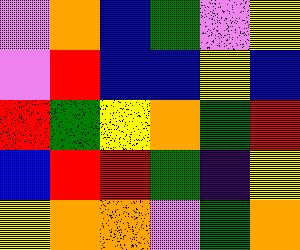[["violet", "orange", "blue", "green", "violet", "yellow"], ["violet", "red", "blue", "blue", "yellow", "blue"], ["red", "green", "yellow", "orange", "green", "red"], ["blue", "red", "red", "green", "indigo", "yellow"], ["yellow", "orange", "orange", "violet", "green", "orange"]]